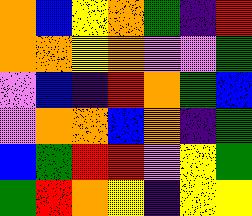[["orange", "blue", "yellow", "orange", "green", "indigo", "red"], ["orange", "orange", "yellow", "orange", "violet", "violet", "green"], ["violet", "blue", "indigo", "red", "orange", "green", "blue"], ["violet", "orange", "orange", "blue", "orange", "indigo", "green"], ["blue", "green", "red", "red", "violet", "yellow", "green"], ["green", "red", "orange", "yellow", "indigo", "yellow", "yellow"]]